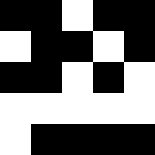[["black", "black", "white", "black", "black"], ["white", "black", "black", "white", "black"], ["black", "black", "white", "black", "white"], ["white", "white", "white", "white", "white"], ["white", "black", "black", "black", "black"]]